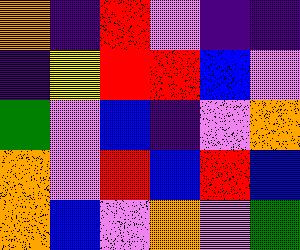[["orange", "indigo", "red", "violet", "indigo", "indigo"], ["indigo", "yellow", "red", "red", "blue", "violet"], ["green", "violet", "blue", "indigo", "violet", "orange"], ["orange", "violet", "red", "blue", "red", "blue"], ["orange", "blue", "violet", "orange", "violet", "green"]]